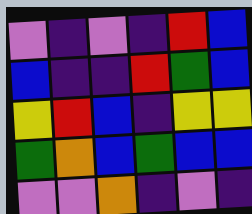[["violet", "indigo", "violet", "indigo", "red", "blue"], ["blue", "indigo", "indigo", "red", "green", "blue"], ["yellow", "red", "blue", "indigo", "yellow", "yellow"], ["green", "orange", "blue", "green", "blue", "blue"], ["violet", "violet", "orange", "indigo", "violet", "indigo"]]